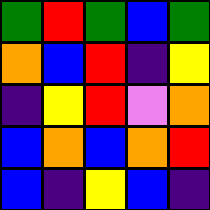[["green", "red", "green", "blue", "green"], ["orange", "blue", "red", "indigo", "yellow"], ["indigo", "yellow", "red", "violet", "orange"], ["blue", "orange", "blue", "orange", "red"], ["blue", "indigo", "yellow", "blue", "indigo"]]